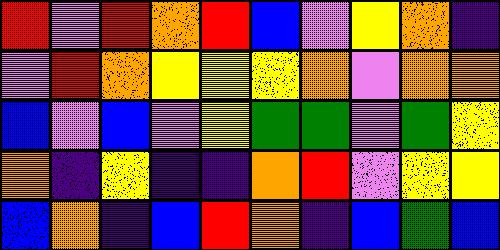[["red", "violet", "red", "orange", "red", "blue", "violet", "yellow", "orange", "indigo"], ["violet", "red", "orange", "yellow", "yellow", "yellow", "orange", "violet", "orange", "orange"], ["blue", "violet", "blue", "violet", "yellow", "green", "green", "violet", "green", "yellow"], ["orange", "indigo", "yellow", "indigo", "indigo", "orange", "red", "violet", "yellow", "yellow"], ["blue", "orange", "indigo", "blue", "red", "orange", "indigo", "blue", "green", "blue"]]